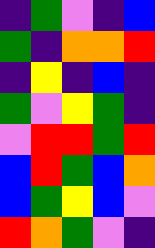[["indigo", "green", "violet", "indigo", "blue"], ["green", "indigo", "orange", "orange", "red"], ["indigo", "yellow", "indigo", "blue", "indigo"], ["green", "violet", "yellow", "green", "indigo"], ["violet", "red", "red", "green", "red"], ["blue", "red", "green", "blue", "orange"], ["blue", "green", "yellow", "blue", "violet"], ["red", "orange", "green", "violet", "indigo"]]